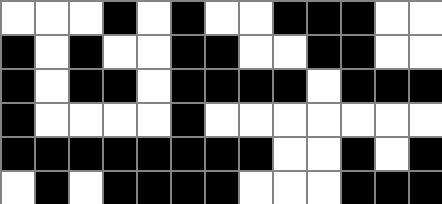[["white", "white", "white", "black", "white", "black", "white", "white", "black", "black", "black", "white", "white"], ["black", "white", "black", "white", "white", "black", "black", "white", "white", "black", "black", "white", "white"], ["black", "white", "black", "black", "white", "black", "black", "black", "black", "white", "black", "black", "black"], ["black", "white", "white", "white", "white", "black", "white", "white", "white", "white", "white", "white", "white"], ["black", "black", "black", "black", "black", "black", "black", "black", "white", "white", "black", "white", "black"], ["white", "black", "white", "black", "black", "black", "black", "white", "white", "white", "black", "black", "black"]]